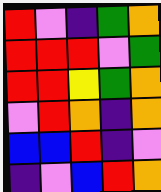[["red", "violet", "indigo", "green", "orange"], ["red", "red", "red", "violet", "green"], ["red", "red", "yellow", "green", "orange"], ["violet", "red", "orange", "indigo", "orange"], ["blue", "blue", "red", "indigo", "violet"], ["indigo", "violet", "blue", "red", "orange"]]